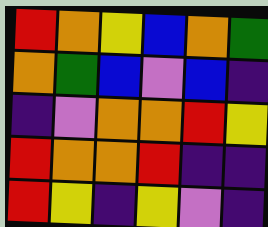[["red", "orange", "yellow", "blue", "orange", "green"], ["orange", "green", "blue", "violet", "blue", "indigo"], ["indigo", "violet", "orange", "orange", "red", "yellow"], ["red", "orange", "orange", "red", "indigo", "indigo"], ["red", "yellow", "indigo", "yellow", "violet", "indigo"]]